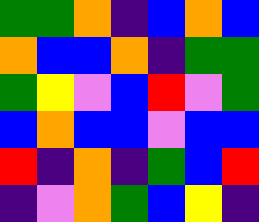[["green", "green", "orange", "indigo", "blue", "orange", "blue"], ["orange", "blue", "blue", "orange", "indigo", "green", "green"], ["green", "yellow", "violet", "blue", "red", "violet", "green"], ["blue", "orange", "blue", "blue", "violet", "blue", "blue"], ["red", "indigo", "orange", "indigo", "green", "blue", "red"], ["indigo", "violet", "orange", "green", "blue", "yellow", "indigo"]]